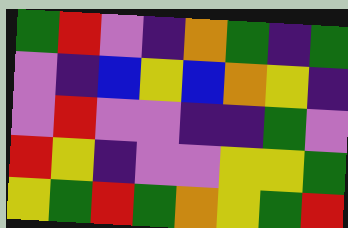[["green", "red", "violet", "indigo", "orange", "green", "indigo", "green"], ["violet", "indigo", "blue", "yellow", "blue", "orange", "yellow", "indigo"], ["violet", "red", "violet", "violet", "indigo", "indigo", "green", "violet"], ["red", "yellow", "indigo", "violet", "violet", "yellow", "yellow", "green"], ["yellow", "green", "red", "green", "orange", "yellow", "green", "red"]]